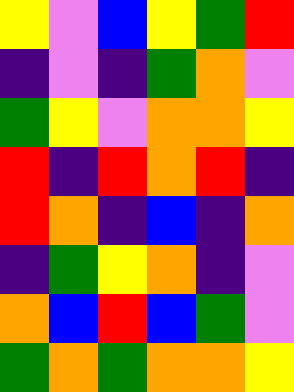[["yellow", "violet", "blue", "yellow", "green", "red"], ["indigo", "violet", "indigo", "green", "orange", "violet"], ["green", "yellow", "violet", "orange", "orange", "yellow"], ["red", "indigo", "red", "orange", "red", "indigo"], ["red", "orange", "indigo", "blue", "indigo", "orange"], ["indigo", "green", "yellow", "orange", "indigo", "violet"], ["orange", "blue", "red", "blue", "green", "violet"], ["green", "orange", "green", "orange", "orange", "yellow"]]